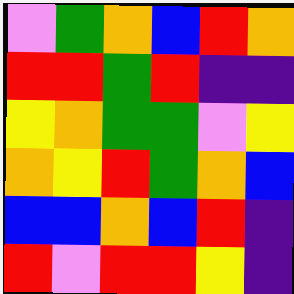[["violet", "green", "orange", "blue", "red", "orange"], ["red", "red", "green", "red", "indigo", "indigo"], ["yellow", "orange", "green", "green", "violet", "yellow"], ["orange", "yellow", "red", "green", "orange", "blue"], ["blue", "blue", "orange", "blue", "red", "indigo"], ["red", "violet", "red", "red", "yellow", "indigo"]]